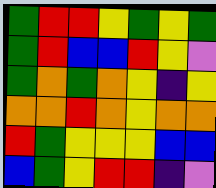[["green", "red", "red", "yellow", "green", "yellow", "green"], ["green", "red", "blue", "blue", "red", "yellow", "violet"], ["green", "orange", "green", "orange", "yellow", "indigo", "yellow"], ["orange", "orange", "red", "orange", "yellow", "orange", "orange"], ["red", "green", "yellow", "yellow", "yellow", "blue", "blue"], ["blue", "green", "yellow", "red", "red", "indigo", "violet"]]